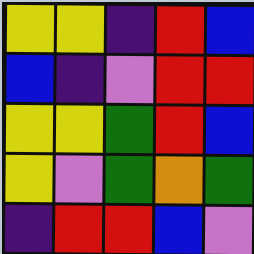[["yellow", "yellow", "indigo", "red", "blue"], ["blue", "indigo", "violet", "red", "red"], ["yellow", "yellow", "green", "red", "blue"], ["yellow", "violet", "green", "orange", "green"], ["indigo", "red", "red", "blue", "violet"]]